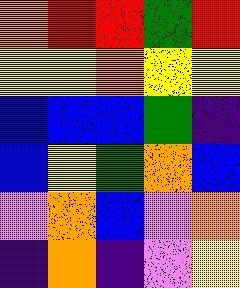[["orange", "red", "red", "green", "red"], ["yellow", "yellow", "orange", "yellow", "yellow"], ["blue", "blue", "blue", "green", "indigo"], ["blue", "yellow", "green", "orange", "blue"], ["violet", "orange", "blue", "violet", "orange"], ["indigo", "orange", "indigo", "violet", "yellow"]]